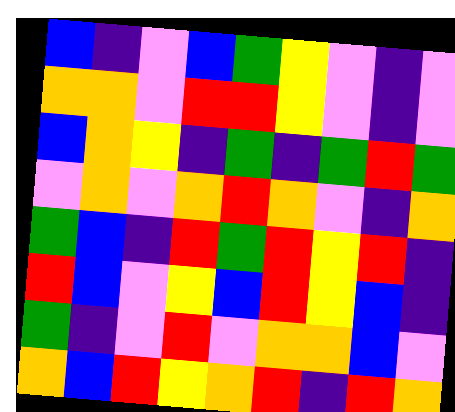[["blue", "indigo", "violet", "blue", "green", "yellow", "violet", "indigo", "violet"], ["orange", "orange", "violet", "red", "red", "yellow", "violet", "indigo", "violet"], ["blue", "orange", "yellow", "indigo", "green", "indigo", "green", "red", "green"], ["violet", "orange", "violet", "orange", "red", "orange", "violet", "indigo", "orange"], ["green", "blue", "indigo", "red", "green", "red", "yellow", "red", "indigo"], ["red", "blue", "violet", "yellow", "blue", "red", "yellow", "blue", "indigo"], ["green", "indigo", "violet", "red", "violet", "orange", "orange", "blue", "violet"], ["orange", "blue", "red", "yellow", "orange", "red", "indigo", "red", "orange"]]